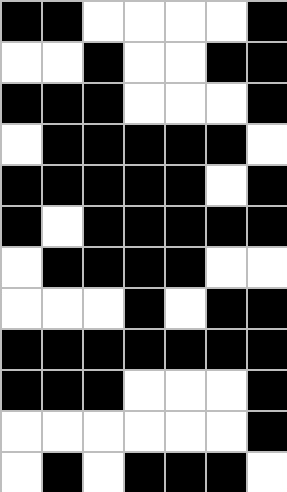[["black", "black", "white", "white", "white", "white", "black"], ["white", "white", "black", "white", "white", "black", "black"], ["black", "black", "black", "white", "white", "white", "black"], ["white", "black", "black", "black", "black", "black", "white"], ["black", "black", "black", "black", "black", "white", "black"], ["black", "white", "black", "black", "black", "black", "black"], ["white", "black", "black", "black", "black", "white", "white"], ["white", "white", "white", "black", "white", "black", "black"], ["black", "black", "black", "black", "black", "black", "black"], ["black", "black", "black", "white", "white", "white", "black"], ["white", "white", "white", "white", "white", "white", "black"], ["white", "black", "white", "black", "black", "black", "white"]]